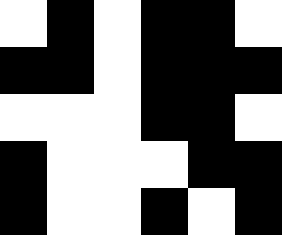[["white", "black", "white", "black", "black", "white"], ["black", "black", "white", "black", "black", "black"], ["white", "white", "white", "black", "black", "white"], ["black", "white", "white", "white", "black", "black"], ["black", "white", "white", "black", "white", "black"]]